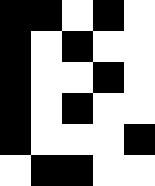[["black", "black", "white", "black", "white"], ["black", "white", "black", "white", "white"], ["black", "white", "white", "black", "white"], ["black", "white", "black", "white", "white"], ["black", "white", "white", "white", "black"], ["white", "black", "black", "white", "white"]]